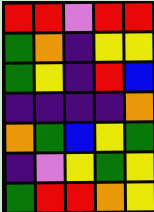[["red", "red", "violet", "red", "red"], ["green", "orange", "indigo", "yellow", "yellow"], ["green", "yellow", "indigo", "red", "blue"], ["indigo", "indigo", "indigo", "indigo", "orange"], ["orange", "green", "blue", "yellow", "green"], ["indigo", "violet", "yellow", "green", "yellow"], ["green", "red", "red", "orange", "yellow"]]